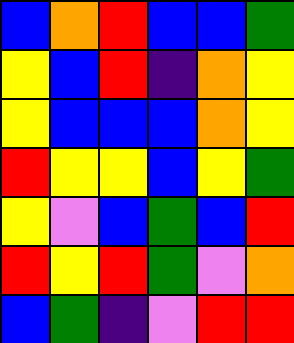[["blue", "orange", "red", "blue", "blue", "green"], ["yellow", "blue", "red", "indigo", "orange", "yellow"], ["yellow", "blue", "blue", "blue", "orange", "yellow"], ["red", "yellow", "yellow", "blue", "yellow", "green"], ["yellow", "violet", "blue", "green", "blue", "red"], ["red", "yellow", "red", "green", "violet", "orange"], ["blue", "green", "indigo", "violet", "red", "red"]]